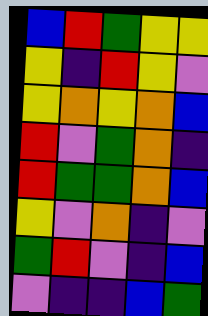[["blue", "red", "green", "yellow", "yellow"], ["yellow", "indigo", "red", "yellow", "violet"], ["yellow", "orange", "yellow", "orange", "blue"], ["red", "violet", "green", "orange", "indigo"], ["red", "green", "green", "orange", "blue"], ["yellow", "violet", "orange", "indigo", "violet"], ["green", "red", "violet", "indigo", "blue"], ["violet", "indigo", "indigo", "blue", "green"]]